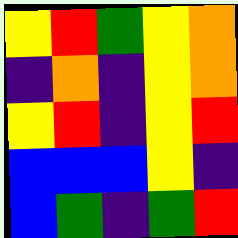[["yellow", "red", "green", "yellow", "orange"], ["indigo", "orange", "indigo", "yellow", "orange"], ["yellow", "red", "indigo", "yellow", "red"], ["blue", "blue", "blue", "yellow", "indigo"], ["blue", "green", "indigo", "green", "red"]]